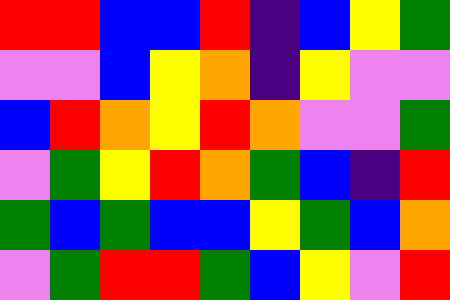[["red", "red", "blue", "blue", "red", "indigo", "blue", "yellow", "green"], ["violet", "violet", "blue", "yellow", "orange", "indigo", "yellow", "violet", "violet"], ["blue", "red", "orange", "yellow", "red", "orange", "violet", "violet", "green"], ["violet", "green", "yellow", "red", "orange", "green", "blue", "indigo", "red"], ["green", "blue", "green", "blue", "blue", "yellow", "green", "blue", "orange"], ["violet", "green", "red", "red", "green", "blue", "yellow", "violet", "red"]]